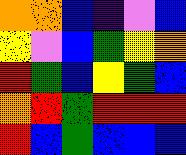[["orange", "orange", "blue", "indigo", "violet", "blue"], ["yellow", "violet", "blue", "green", "yellow", "orange"], ["red", "green", "blue", "yellow", "green", "blue"], ["orange", "red", "green", "red", "red", "red"], ["red", "blue", "green", "blue", "blue", "blue"]]